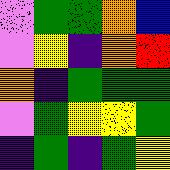[["violet", "green", "green", "orange", "blue"], ["violet", "yellow", "indigo", "orange", "red"], ["orange", "indigo", "green", "green", "green"], ["violet", "green", "yellow", "yellow", "green"], ["indigo", "green", "indigo", "green", "yellow"]]